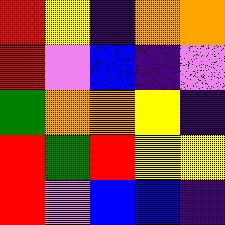[["red", "yellow", "indigo", "orange", "orange"], ["red", "violet", "blue", "indigo", "violet"], ["green", "orange", "orange", "yellow", "indigo"], ["red", "green", "red", "yellow", "yellow"], ["red", "violet", "blue", "blue", "indigo"]]